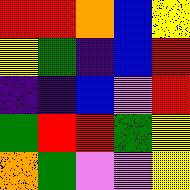[["red", "red", "orange", "blue", "yellow"], ["yellow", "green", "indigo", "blue", "red"], ["indigo", "indigo", "blue", "violet", "red"], ["green", "red", "red", "green", "yellow"], ["orange", "green", "violet", "violet", "yellow"]]